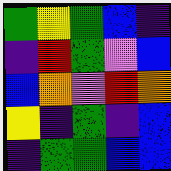[["green", "yellow", "green", "blue", "indigo"], ["indigo", "red", "green", "violet", "blue"], ["blue", "orange", "violet", "red", "orange"], ["yellow", "indigo", "green", "indigo", "blue"], ["indigo", "green", "green", "blue", "blue"]]